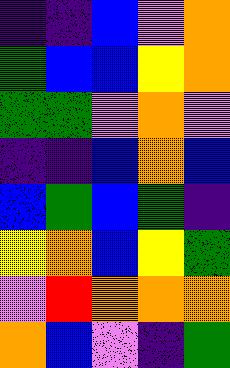[["indigo", "indigo", "blue", "violet", "orange"], ["green", "blue", "blue", "yellow", "orange"], ["green", "green", "violet", "orange", "violet"], ["indigo", "indigo", "blue", "orange", "blue"], ["blue", "green", "blue", "green", "indigo"], ["yellow", "orange", "blue", "yellow", "green"], ["violet", "red", "orange", "orange", "orange"], ["orange", "blue", "violet", "indigo", "green"]]